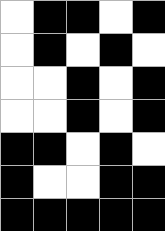[["white", "black", "black", "white", "black"], ["white", "black", "white", "black", "white"], ["white", "white", "black", "white", "black"], ["white", "white", "black", "white", "black"], ["black", "black", "white", "black", "white"], ["black", "white", "white", "black", "black"], ["black", "black", "black", "black", "black"]]